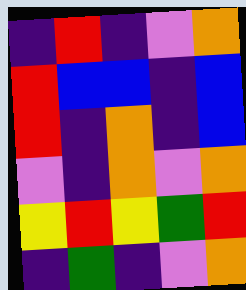[["indigo", "red", "indigo", "violet", "orange"], ["red", "blue", "blue", "indigo", "blue"], ["red", "indigo", "orange", "indigo", "blue"], ["violet", "indigo", "orange", "violet", "orange"], ["yellow", "red", "yellow", "green", "red"], ["indigo", "green", "indigo", "violet", "orange"]]